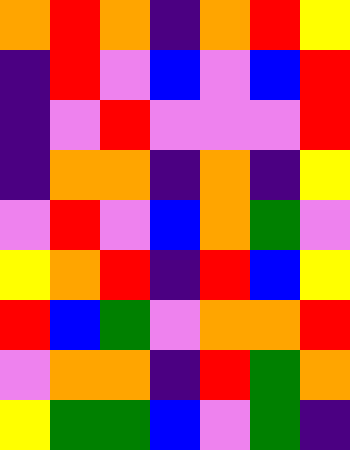[["orange", "red", "orange", "indigo", "orange", "red", "yellow"], ["indigo", "red", "violet", "blue", "violet", "blue", "red"], ["indigo", "violet", "red", "violet", "violet", "violet", "red"], ["indigo", "orange", "orange", "indigo", "orange", "indigo", "yellow"], ["violet", "red", "violet", "blue", "orange", "green", "violet"], ["yellow", "orange", "red", "indigo", "red", "blue", "yellow"], ["red", "blue", "green", "violet", "orange", "orange", "red"], ["violet", "orange", "orange", "indigo", "red", "green", "orange"], ["yellow", "green", "green", "blue", "violet", "green", "indigo"]]